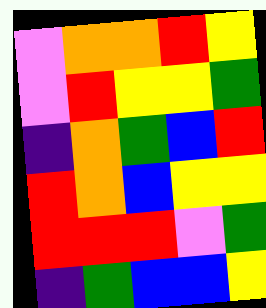[["violet", "orange", "orange", "red", "yellow"], ["violet", "red", "yellow", "yellow", "green"], ["indigo", "orange", "green", "blue", "red"], ["red", "orange", "blue", "yellow", "yellow"], ["red", "red", "red", "violet", "green"], ["indigo", "green", "blue", "blue", "yellow"]]